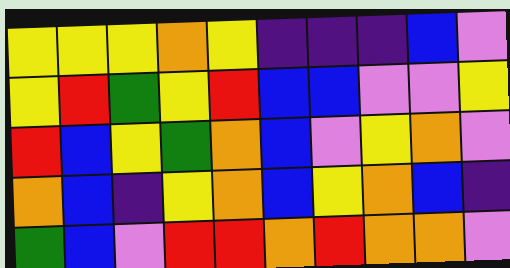[["yellow", "yellow", "yellow", "orange", "yellow", "indigo", "indigo", "indigo", "blue", "violet"], ["yellow", "red", "green", "yellow", "red", "blue", "blue", "violet", "violet", "yellow"], ["red", "blue", "yellow", "green", "orange", "blue", "violet", "yellow", "orange", "violet"], ["orange", "blue", "indigo", "yellow", "orange", "blue", "yellow", "orange", "blue", "indigo"], ["green", "blue", "violet", "red", "red", "orange", "red", "orange", "orange", "violet"]]